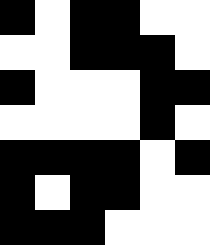[["black", "white", "black", "black", "white", "white"], ["white", "white", "black", "black", "black", "white"], ["black", "white", "white", "white", "black", "black"], ["white", "white", "white", "white", "black", "white"], ["black", "black", "black", "black", "white", "black"], ["black", "white", "black", "black", "white", "white"], ["black", "black", "black", "white", "white", "white"]]